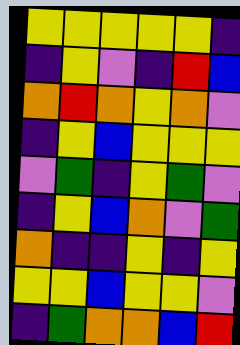[["yellow", "yellow", "yellow", "yellow", "yellow", "indigo"], ["indigo", "yellow", "violet", "indigo", "red", "blue"], ["orange", "red", "orange", "yellow", "orange", "violet"], ["indigo", "yellow", "blue", "yellow", "yellow", "yellow"], ["violet", "green", "indigo", "yellow", "green", "violet"], ["indigo", "yellow", "blue", "orange", "violet", "green"], ["orange", "indigo", "indigo", "yellow", "indigo", "yellow"], ["yellow", "yellow", "blue", "yellow", "yellow", "violet"], ["indigo", "green", "orange", "orange", "blue", "red"]]